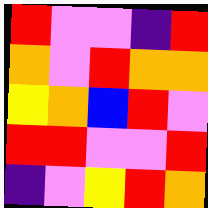[["red", "violet", "violet", "indigo", "red"], ["orange", "violet", "red", "orange", "orange"], ["yellow", "orange", "blue", "red", "violet"], ["red", "red", "violet", "violet", "red"], ["indigo", "violet", "yellow", "red", "orange"]]